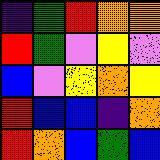[["indigo", "green", "red", "orange", "orange"], ["red", "green", "violet", "yellow", "violet"], ["blue", "violet", "yellow", "orange", "yellow"], ["red", "blue", "blue", "indigo", "orange"], ["red", "orange", "blue", "green", "blue"]]